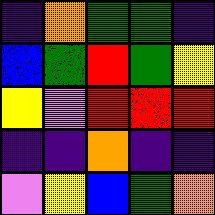[["indigo", "orange", "green", "green", "indigo"], ["blue", "green", "red", "green", "yellow"], ["yellow", "violet", "red", "red", "red"], ["indigo", "indigo", "orange", "indigo", "indigo"], ["violet", "yellow", "blue", "green", "orange"]]